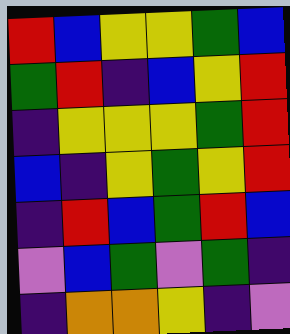[["red", "blue", "yellow", "yellow", "green", "blue"], ["green", "red", "indigo", "blue", "yellow", "red"], ["indigo", "yellow", "yellow", "yellow", "green", "red"], ["blue", "indigo", "yellow", "green", "yellow", "red"], ["indigo", "red", "blue", "green", "red", "blue"], ["violet", "blue", "green", "violet", "green", "indigo"], ["indigo", "orange", "orange", "yellow", "indigo", "violet"]]